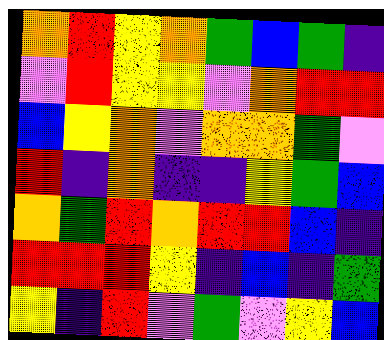[["orange", "red", "yellow", "orange", "green", "blue", "green", "indigo"], ["violet", "red", "yellow", "yellow", "violet", "orange", "red", "red"], ["blue", "yellow", "orange", "violet", "orange", "orange", "green", "violet"], ["red", "indigo", "orange", "indigo", "indigo", "yellow", "green", "blue"], ["orange", "green", "red", "orange", "red", "red", "blue", "indigo"], ["red", "red", "red", "yellow", "indigo", "blue", "indigo", "green"], ["yellow", "indigo", "red", "violet", "green", "violet", "yellow", "blue"]]